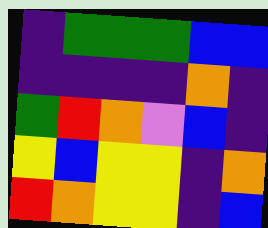[["indigo", "green", "green", "green", "blue", "blue"], ["indigo", "indigo", "indigo", "indigo", "orange", "indigo"], ["green", "red", "orange", "violet", "blue", "indigo"], ["yellow", "blue", "yellow", "yellow", "indigo", "orange"], ["red", "orange", "yellow", "yellow", "indigo", "blue"]]